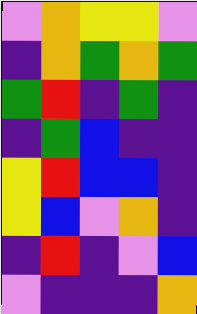[["violet", "orange", "yellow", "yellow", "violet"], ["indigo", "orange", "green", "orange", "green"], ["green", "red", "indigo", "green", "indigo"], ["indigo", "green", "blue", "indigo", "indigo"], ["yellow", "red", "blue", "blue", "indigo"], ["yellow", "blue", "violet", "orange", "indigo"], ["indigo", "red", "indigo", "violet", "blue"], ["violet", "indigo", "indigo", "indigo", "orange"]]